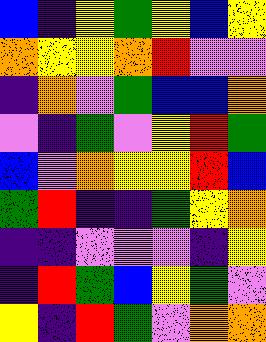[["blue", "indigo", "yellow", "green", "yellow", "blue", "yellow"], ["orange", "yellow", "yellow", "orange", "red", "violet", "violet"], ["indigo", "orange", "violet", "green", "blue", "blue", "orange"], ["violet", "indigo", "green", "violet", "yellow", "red", "green"], ["blue", "violet", "orange", "yellow", "yellow", "red", "blue"], ["green", "red", "indigo", "indigo", "green", "yellow", "orange"], ["indigo", "indigo", "violet", "violet", "violet", "indigo", "yellow"], ["indigo", "red", "green", "blue", "yellow", "green", "violet"], ["yellow", "indigo", "red", "green", "violet", "orange", "orange"]]